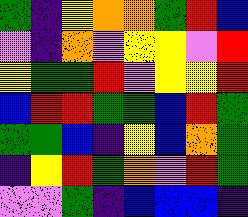[["green", "indigo", "yellow", "orange", "orange", "green", "red", "blue"], ["violet", "indigo", "orange", "violet", "yellow", "yellow", "violet", "red"], ["yellow", "green", "green", "red", "violet", "yellow", "yellow", "red"], ["blue", "red", "red", "green", "green", "blue", "red", "green"], ["green", "green", "blue", "indigo", "yellow", "blue", "orange", "green"], ["indigo", "yellow", "red", "green", "orange", "violet", "red", "green"], ["violet", "violet", "green", "indigo", "blue", "blue", "blue", "indigo"]]